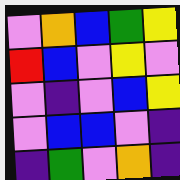[["violet", "orange", "blue", "green", "yellow"], ["red", "blue", "violet", "yellow", "violet"], ["violet", "indigo", "violet", "blue", "yellow"], ["violet", "blue", "blue", "violet", "indigo"], ["indigo", "green", "violet", "orange", "indigo"]]